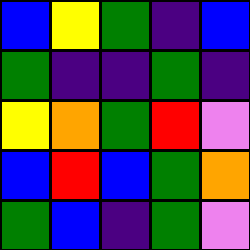[["blue", "yellow", "green", "indigo", "blue"], ["green", "indigo", "indigo", "green", "indigo"], ["yellow", "orange", "green", "red", "violet"], ["blue", "red", "blue", "green", "orange"], ["green", "blue", "indigo", "green", "violet"]]